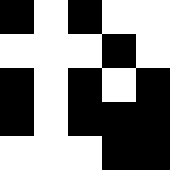[["black", "white", "black", "white", "white"], ["white", "white", "white", "black", "white"], ["black", "white", "black", "white", "black"], ["black", "white", "black", "black", "black"], ["white", "white", "white", "black", "black"]]